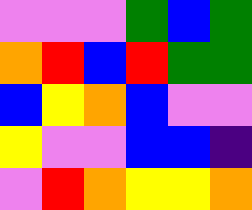[["violet", "violet", "violet", "green", "blue", "green"], ["orange", "red", "blue", "red", "green", "green"], ["blue", "yellow", "orange", "blue", "violet", "violet"], ["yellow", "violet", "violet", "blue", "blue", "indigo"], ["violet", "red", "orange", "yellow", "yellow", "orange"]]